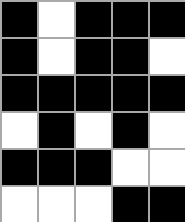[["black", "white", "black", "black", "black"], ["black", "white", "black", "black", "white"], ["black", "black", "black", "black", "black"], ["white", "black", "white", "black", "white"], ["black", "black", "black", "white", "white"], ["white", "white", "white", "black", "black"]]